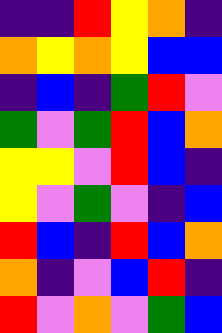[["indigo", "indigo", "red", "yellow", "orange", "indigo"], ["orange", "yellow", "orange", "yellow", "blue", "blue"], ["indigo", "blue", "indigo", "green", "red", "violet"], ["green", "violet", "green", "red", "blue", "orange"], ["yellow", "yellow", "violet", "red", "blue", "indigo"], ["yellow", "violet", "green", "violet", "indigo", "blue"], ["red", "blue", "indigo", "red", "blue", "orange"], ["orange", "indigo", "violet", "blue", "red", "indigo"], ["red", "violet", "orange", "violet", "green", "blue"]]